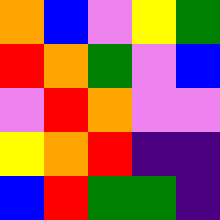[["orange", "blue", "violet", "yellow", "green"], ["red", "orange", "green", "violet", "blue"], ["violet", "red", "orange", "violet", "violet"], ["yellow", "orange", "red", "indigo", "indigo"], ["blue", "red", "green", "green", "indigo"]]